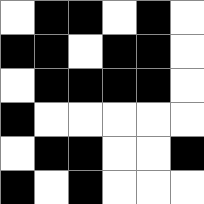[["white", "black", "black", "white", "black", "white"], ["black", "black", "white", "black", "black", "white"], ["white", "black", "black", "black", "black", "white"], ["black", "white", "white", "white", "white", "white"], ["white", "black", "black", "white", "white", "black"], ["black", "white", "black", "white", "white", "white"]]